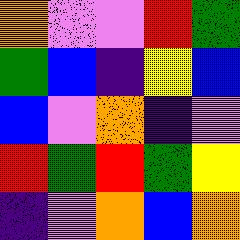[["orange", "violet", "violet", "red", "green"], ["green", "blue", "indigo", "yellow", "blue"], ["blue", "violet", "orange", "indigo", "violet"], ["red", "green", "red", "green", "yellow"], ["indigo", "violet", "orange", "blue", "orange"]]